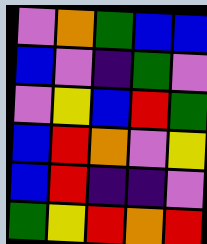[["violet", "orange", "green", "blue", "blue"], ["blue", "violet", "indigo", "green", "violet"], ["violet", "yellow", "blue", "red", "green"], ["blue", "red", "orange", "violet", "yellow"], ["blue", "red", "indigo", "indigo", "violet"], ["green", "yellow", "red", "orange", "red"]]